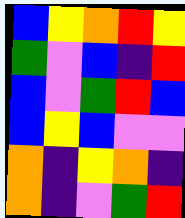[["blue", "yellow", "orange", "red", "yellow"], ["green", "violet", "blue", "indigo", "red"], ["blue", "violet", "green", "red", "blue"], ["blue", "yellow", "blue", "violet", "violet"], ["orange", "indigo", "yellow", "orange", "indigo"], ["orange", "indigo", "violet", "green", "red"]]